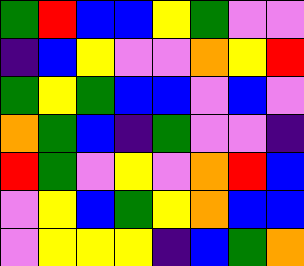[["green", "red", "blue", "blue", "yellow", "green", "violet", "violet"], ["indigo", "blue", "yellow", "violet", "violet", "orange", "yellow", "red"], ["green", "yellow", "green", "blue", "blue", "violet", "blue", "violet"], ["orange", "green", "blue", "indigo", "green", "violet", "violet", "indigo"], ["red", "green", "violet", "yellow", "violet", "orange", "red", "blue"], ["violet", "yellow", "blue", "green", "yellow", "orange", "blue", "blue"], ["violet", "yellow", "yellow", "yellow", "indigo", "blue", "green", "orange"]]